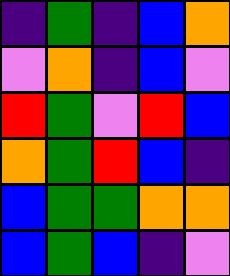[["indigo", "green", "indigo", "blue", "orange"], ["violet", "orange", "indigo", "blue", "violet"], ["red", "green", "violet", "red", "blue"], ["orange", "green", "red", "blue", "indigo"], ["blue", "green", "green", "orange", "orange"], ["blue", "green", "blue", "indigo", "violet"]]